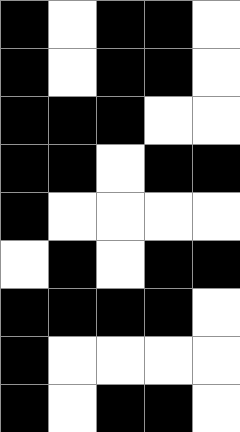[["black", "white", "black", "black", "white"], ["black", "white", "black", "black", "white"], ["black", "black", "black", "white", "white"], ["black", "black", "white", "black", "black"], ["black", "white", "white", "white", "white"], ["white", "black", "white", "black", "black"], ["black", "black", "black", "black", "white"], ["black", "white", "white", "white", "white"], ["black", "white", "black", "black", "white"]]